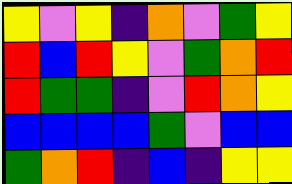[["yellow", "violet", "yellow", "indigo", "orange", "violet", "green", "yellow"], ["red", "blue", "red", "yellow", "violet", "green", "orange", "red"], ["red", "green", "green", "indigo", "violet", "red", "orange", "yellow"], ["blue", "blue", "blue", "blue", "green", "violet", "blue", "blue"], ["green", "orange", "red", "indigo", "blue", "indigo", "yellow", "yellow"]]